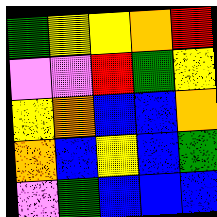[["green", "yellow", "yellow", "orange", "red"], ["violet", "violet", "red", "green", "yellow"], ["yellow", "orange", "blue", "blue", "orange"], ["orange", "blue", "yellow", "blue", "green"], ["violet", "green", "blue", "blue", "blue"]]